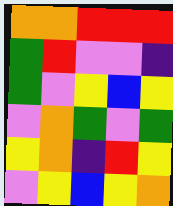[["orange", "orange", "red", "red", "red"], ["green", "red", "violet", "violet", "indigo"], ["green", "violet", "yellow", "blue", "yellow"], ["violet", "orange", "green", "violet", "green"], ["yellow", "orange", "indigo", "red", "yellow"], ["violet", "yellow", "blue", "yellow", "orange"]]